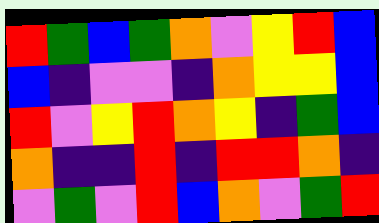[["red", "green", "blue", "green", "orange", "violet", "yellow", "red", "blue"], ["blue", "indigo", "violet", "violet", "indigo", "orange", "yellow", "yellow", "blue"], ["red", "violet", "yellow", "red", "orange", "yellow", "indigo", "green", "blue"], ["orange", "indigo", "indigo", "red", "indigo", "red", "red", "orange", "indigo"], ["violet", "green", "violet", "red", "blue", "orange", "violet", "green", "red"]]